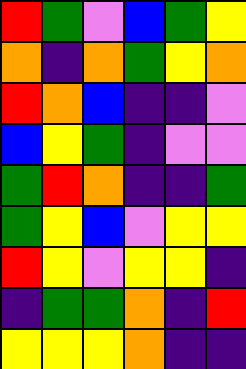[["red", "green", "violet", "blue", "green", "yellow"], ["orange", "indigo", "orange", "green", "yellow", "orange"], ["red", "orange", "blue", "indigo", "indigo", "violet"], ["blue", "yellow", "green", "indigo", "violet", "violet"], ["green", "red", "orange", "indigo", "indigo", "green"], ["green", "yellow", "blue", "violet", "yellow", "yellow"], ["red", "yellow", "violet", "yellow", "yellow", "indigo"], ["indigo", "green", "green", "orange", "indigo", "red"], ["yellow", "yellow", "yellow", "orange", "indigo", "indigo"]]